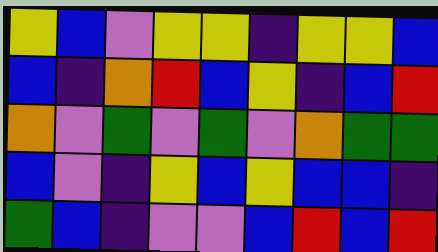[["yellow", "blue", "violet", "yellow", "yellow", "indigo", "yellow", "yellow", "blue"], ["blue", "indigo", "orange", "red", "blue", "yellow", "indigo", "blue", "red"], ["orange", "violet", "green", "violet", "green", "violet", "orange", "green", "green"], ["blue", "violet", "indigo", "yellow", "blue", "yellow", "blue", "blue", "indigo"], ["green", "blue", "indigo", "violet", "violet", "blue", "red", "blue", "red"]]